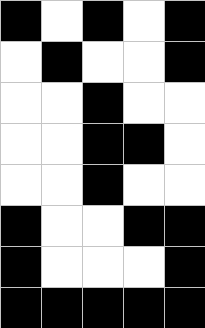[["black", "white", "black", "white", "black"], ["white", "black", "white", "white", "black"], ["white", "white", "black", "white", "white"], ["white", "white", "black", "black", "white"], ["white", "white", "black", "white", "white"], ["black", "white", "white", "black", "black"], ["black", "white", "white", "white", "black"], ["black", "black", "black", "black", "black"]]